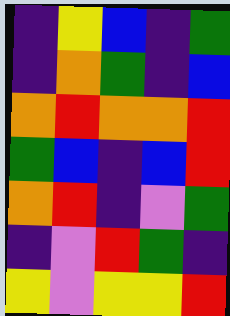[["indigo", "yellow", "blue", "indigo", "green"], ["indigo", "orange", "green", "indigo", "blue"], ["orange", "red", "orange", "orange", "red"], ["green", "blue", "indigo", "blue", "red"], ["orange", "red", "indigo", "violet", "green"], ["indigo", "violet", "red", "green", "indigo"], ["yellow", "violet", "yellow", "yellow", "red"]]